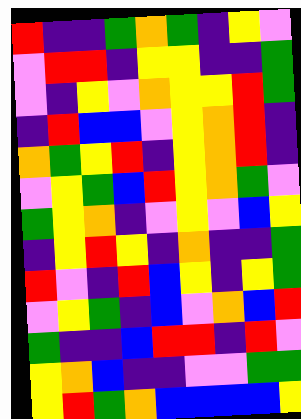[["red", "indigo", "indigo", "green", "orange", "green", "indigo", "yellow", "violet"], ["violet", "red", "red", "indigo", "yellow", "yellow", "indigo", "indigo", "green"], ["violet", "indigo", "yellow", "violet", "orange", "yellow", "yellow", "red", "green"], ["indigo", "red", "blue", "blue", "violet", "yellow", "orange", "red", "indigo"], ["orange", "green", "yellow", "red", "indigo", "yellow", "orange", "red", "indigo"], ["violet", "yellow", "green", "blue", "red", "yellow", "orange", "green", "violet"], ["green", "yellow", "orange", "indigo", "violet", "yellow", "violet", "blue", "yellow"], ["indigo", "yellow", "red", "yellow", "indigo", "orange", "indigo", "indigo", "green"], ["red", "violet", "indigo", "red", "blue", "yellow", "indigo", "yellow", "green"], ["violet", "yellow", "green", "indigo", "blue", "violet", "orange", "blue", "red"], ["green", "indigo", "indigo", "blue", "red", "red", "indigo", "red", "violet"], ["yellow", "orange", "blue", "indigo", "indigo", "violet", "violet", "green", "green"], ["yellow", "red", "green", "orange", "blue", "blue", "blue", "blue", "yellow"]]